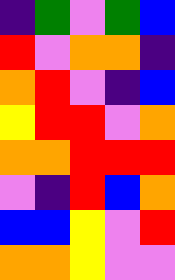[["indigo", "green", "violet", "green", "blue"], ["red", "violet", "orange", "orange", "indigo"], ["orange", "red", "violet", "indigo", "blue"], ["yellow", "red", "red", "violet", "orange"], ["orange", "orange", "red", "red", "red"], ["violet", "indigo", "red", "blue", "orange"], ["blue", "blue", "yellow", "violet", "red"], ["orange", "orange", "yellow", "violet", "violet"]]